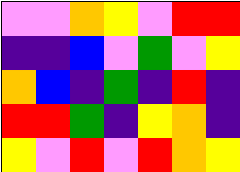[["violet", "violet", "orange", "yellow", "violet", "red", "red"], ["indigo", "indigo", "blue", "violet", "green", "violet", "yellow"], ["orange", "blue", "indigo", "green", "indigo", "red", "indigo"], ["red", "red", "green", "indigo", "yellow", "orange", "indigo"], ["yellow", "violet", "red", "violet", "red", "orange", "yellow"]]